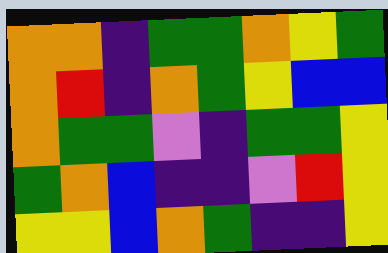[["orange", "orange", "indigo", "green", "green", "orange", "yellow", "green"], ["orange", "red", "indigo", "orange", "green", "yellow", "blue", "blue"], ["orange", "green", "green", "violet", "indigo", "green", "green", "yellow"], ["green", "orange", "blue", "indigo", "indigo", "violet", "red", "yellow"], ["yellow", "yellow", "blue", "orange", "green", "indigo", "indigo", "yellow"]]